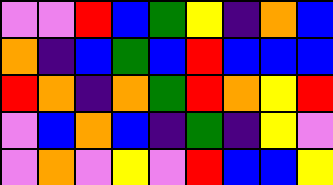[["violet", "violet", "red", "blue", "green", "yellow", "indigo", "orange", "blue"], ["orange", "indigo", "blue", "green", "blue", "red", "blue", "blue", "blue"], ["red", "orange", "indigo", "orange", "green", "red", "orange", "yellow", "red"], ["violet", "blue", "orange", "blue", "indigo", "green", "indigo", "yellow", "violet"], ["violet", "orange", "violet", "yellow", "violet", "red", "blue", "blue", "yellow"]]